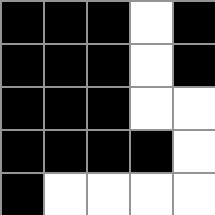[["black", "black", "black", "white", "black"], ["black", "black", "black", "white", "black"], ["black", "black", "black", "white", "white"], ["black", "black", "black", "black", "white"], ["black", "white", "white", "white", "white"]]